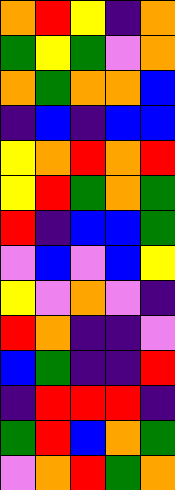[["orange", "red", "yellow", "indigo", "orange"], ["green", "yellow", "green", "violet", "orange"], ["orange", "green", "orange", "orange", "blue"], ["indigo", "blue", "indigo", "blue", "blue"], ["yellow", "orange", "red", "orange", "red"], ["yellow", "red", "green", "orange", "green"], ["red", "indigo", "blue", "blue", "green"], ["violet", "blue", "violet", "blue", "yellow"], ["yellow", "violet", "orange", "violet", "indigo"], ["red", "orange", "indigo", "indigo", "violet"], ["blue", "green", "indigo", "indigo", "red"], ["indigo", "red", "red", "red", "indigo"], ["green", "red", "blue", "orange", "green"], ["violet", "orange", "red", "green", "orange"]]